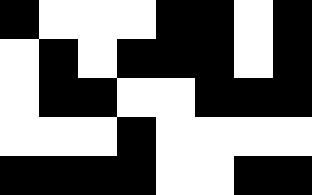[["black", "white", "white", "white", "black", "black", "white", "black"], ["white", "black", "white", "black", "black", "black", "white", "black"], ["white", "black", "black", "white", "white", "black", "black", "black"], ["white", "white", "white", "black", "white", "white", "white", "white"], ["black", "black", "black", "black", "white", "white", "black", "black"]]